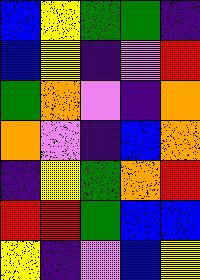[["blue", "yellow", "green", "green", "indigo"], ["blue", "yellow", "indigo", "violet", "red"], ["green", "orange", "violet", "indigo", "orange"], ["orange", "violet", "indigo", "blue", "orange"], ["indigo", "yellow", "green", "orange", "red"], ["red", "red", "green", "blue", "blue"], ["yellow", "indigo", "violet", "blue", "yellow"]]